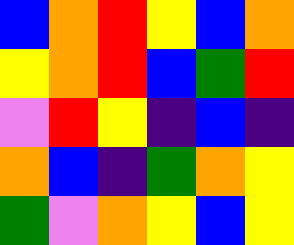[["blue", "orange", "red", "yellow", "blue", "orange"], ["yellow", "orange", "red", "blue", "green", "red"], ["violet", "red", "yellow", "indigo", "blue", "indigo"], ["orange", "blue", "indigo", "green", "orange", "yellow"], ["green", "violet", "orange", "yellow", "blue", "yellow"]]